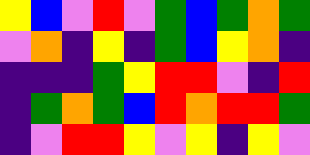[["yellow", "blue", "violet", "red", "violet", "green", "blue", "green", "orange", "green"], ["violet", "orange", "indigo", "yellow", "indigo", "green", "blue", "yellow", "orange", "indigo"], ["indigo", "indigo", "indigo", "green", "yellow", "red", "red", "violet", "indigo", "red"], ["indigo", "green", "orange", "green", "blue", "red", "orange", "red", "red", "green"], ["indigo", "violet", "red", "red", "yellow", "violet", "yellow", "indigo", "yellow", "violet"]]